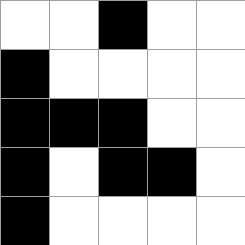[["white", "white", "black", "white", "white"], ["black", "white", "white", "white", "white"], ["black", "black", "black", "white", "white"], ["black", "white", "black", "black", "white"], ["black", "white", "white", "white", "white"]]